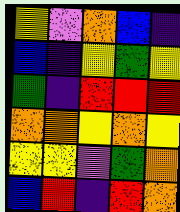[["yellow", "violet", "orange", "blue", "indigo"], ["blue", "indigo", "yellow", "green", "yellow"], ["green", "indigo", "red", "red", "red"], ["orange", "orange", "yellow", "orange", "yellow"], ["yellow", "yellow", "violet", "green", "orange"], ["blue", "red", "indigo", "red", "orange"]]